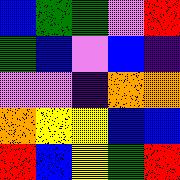[["blue", "green", "green", "violet", "red"], ["green", "blue", "violet", "blue", "indigo"], ["violet", "violet", "indigo", "orange", "orange"], ["orange", "yellow", "yellow", "blue", "blue"], ["red", "blue", "yellow", "green", "red"]]